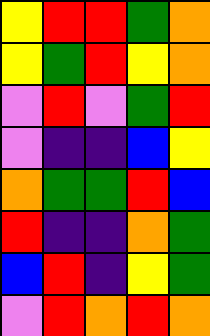[["yellow", "red", "red", "green", "orange"], ["yellow", "green", "red", "yellow", "orange"], ["violet", "red", "violet", "green", "red"], ["violet", "indigo", "indigo", "blue", "yellow"], ["orange", "green", "green", "red", "blue"], ["red", "indigo", "indigo", "orange", "green"], ["blue", "red", "indigo", "yellow", "green"], ["violet", "red", "orange", "red", "orange"]]